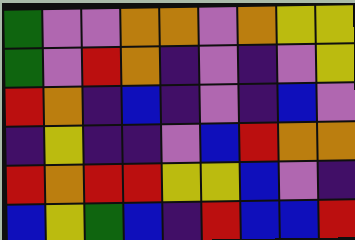[["green", "violet", "violet", "orange", "orange", "violet", "orange", "yellow", "yellow"], ["green", "violet", "red", "orange", "indigo", "violet", "indigo", "violet", "yellow"], ["red", "orange", "indigo", "blue", "indigo", "violet", "indigo", "blue", "violet"], ["indigo", "yellow", "indigo", "indigo", "violet", "blue", "red", "orange", "orange"], ["red", "orange", "red", "red", "yellow", "yellow", "blue", "violet", "indigo"], ["blue", "yellow", "green", "blue", "indigo", "red", "blue", "blue", "red"]]